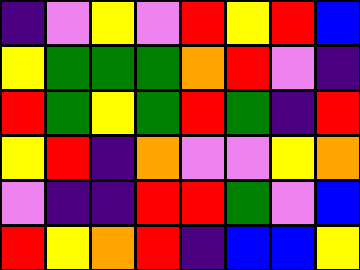[["indigo", "violet", "yellow", "violet", "red", "yellow", "red", "blue"], ["yellow", "green", "green", "green", "orange", "red", "violet", "indigo"], ["red", "green", "yellow", "green", "red", "green", "indigo", "red"], ["yellow", "red", "indigo", "orange", "violet", "violet", "yellow", "orange"], ["violet", "indigo", "indigo", "red", "red", "green", "violet", "blue"], ["red", "yellow", "orange", "red", "indigo", "blue", "blue", "yellow"]]